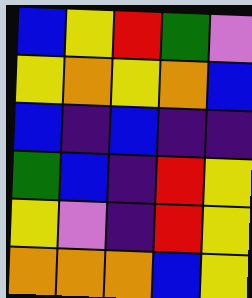[["blue", "yellow", "red", "green", "violet"], ["yellow", "orange", "yellow", "orange", "blue"], ["blue", "indigo", "blue", "indigo", "indigo"], ["green", "blue", "indigo", "red", "yellow"], ["yellow", "violet", "indigo", "red", "yellow"], ["orange", "orange", "orange", "blue", "yellow"]]